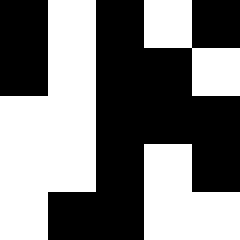[["black", "white", "black", "white", "black"], ["black", "white", "black", "black", "white"], ["white", "white", "black", "black", "black"], ["white", "white", "black", "white", "black"], ["white", "black", "black", "white", "white"]]